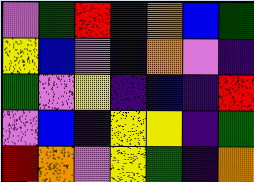[["violet", "green", "red", "indigo", "orange", "blue", "green"], ["yellow", "blue", "violet", "blue", "orange", "violet", "indigo"], ["green", "violet", "yellow", "indigo", "blue", "indigo", "red"], ["violet", "blue", "indigo", "yellow", "yellow", "indigo", "green"], ["red", "orange", "violet", "yellow", "green", "indigo", "orange"]]